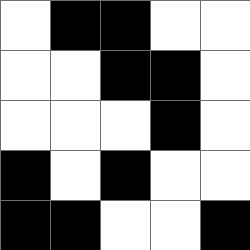[["white", "black", "black", "white", "white"], ["white", "white", "black", "black", "white"], ["white", "white", "white", "black", "white"], ["black", "white", "black", "white", "white"], ["black", "black", "white", "white", "black"]]